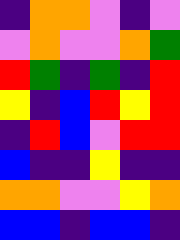[["indigo", "orange", "orange", "violet", "indigo", "violet"], ["violet", "orange", "violet", "violet", "orange", "green"], ["red", "green", "indigo", "green", "indigo", "red"], ["yellow", "indigo", "blue", "red", "yellow", "red"], ["indigo", "red", "blue", "violet", "red", "red"], ["blue", "indigo", "indigo", "yellow", "indigo", "indigo"], ["orange", "orange", "violet", "violet", "yellow", "orange"], ["blue", "blue", "indigo", "blue", "blue", "indigo"]]